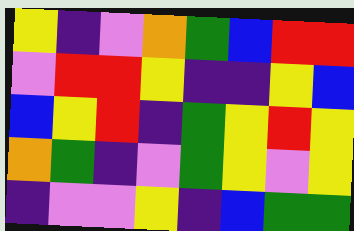[["yellow", "indigo", "violet", "orange", "green", "blue", "red", "red"], ["violet", "red", "red", "yellow", "indigo", "indigo", "yellow", "blue"], ["blue", "yellow", "red", "indigo", "green", "yellow", "red", "yellow"], ["orange", "green", "indigo", "violet", "green", "yellow", "violet", "yellow"], ["indigo", "violet", "violet", "yellow", "indigo", "blue", "green", "green"]]